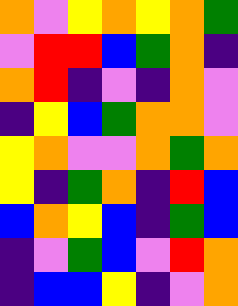[["orange", "violet", "yellow", "orange", "yellow", "orange", "green"], ["violet", "red", "red", "blue", "green", "orange", "indigo"], ["orange", "red", "indigo", "violet", "indigo", "orange", "violet"], ["indigo", "yellow", "blue", "green", "orange", "orange", "violet"], ["yellow", "orange", "violet", "violet", "orange", "green", "orange"], ["yellow", "indigo", "green", "orange", "indigo", "red", "blue"], ["blue", "orange", "yellow", "blue", "indigo", "green", "blue"], ["indigo", "violet", "green", "blue", "violet", "red", "orange"], ["indigo", "blue", "blue", "yellow", "indigo", "violet", "orange"]]